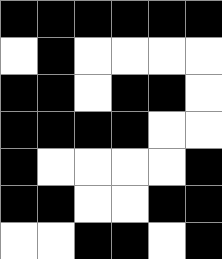[["black", "black", "black", "black", "black", "black"], ["white", "black", "white", "white", "white", "white"], ["black", "black", "white", "black", "black", "white"], ["black", "black", "black", "black", "white", "white"], ["black", "white", "white", "white", "white", "black"], ["black", "black", "white", "white", "black", "black"], ["white", "white", "black", "black", "white", "black"]]